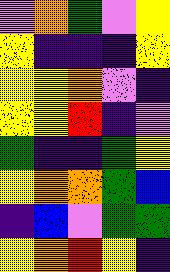[["violet", "orange", "green", "violet", "yellow"], ["yellow", "indigo", "indigo", "indigo", "yellow"], ["yellow", "yellow", "orange", "violet", "indigo"], ["yellow", "yellow", "red", "indigo", "violet"], ["green", "indigo", "indigo", "green", "yellow"], ["yellow", "orange", "orange", "green", "blue"], ["indigo", "blue", "violet", "green", "green"], ["yellow", "orange", "red", "yellow", "indigo"]]